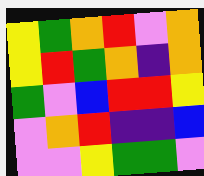[["yellow", "green", "orange", "red", "violet", "orange"], ["yellow", "red", "green", "orange", "indigo", "orange"], ["green", "violet", "blue", "red", "red", "yellow"], ["violet", "orange", "red", "indigo", "indigo", "blue"], ["violet", "violet", "yellow", "green", "green", "violet"]]